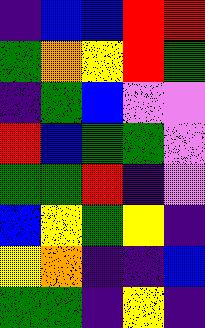[["indigo", "blue", "blue", "red", "red"], ["green", "orange", "yellow", "red", "green"], ["indigo", "green", "blue", "violet", "violet"], ["red", "blue", "green", "green", "violet"], ["green", "green", "red", "indigo", "violet"], ["blue", "yellow", "green", "yellow", "indigo"], ["yellow", "orange", "indigo", "indigo", "blue"], ["green", "green", "indigo", "yellow", "indigo"]]